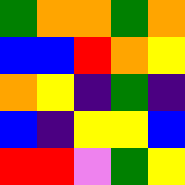[["green", "orange", "orange", "green", "orange"], ["blue", "blue", "red", "orange", "yellow"], ["orange", "yellow", "indigo", "green", "indigo"], ["blue", "indigo", "yellow", "yellow", "blue"], ["red", "red", "violet", "green", "yellow"]]